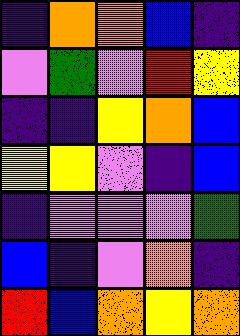[["indigo", "orange", "orange", "blue", "indigo"], ["violet", "green", "violet", "red", "yellow"], ["indigo", "indigo", "yellow", "orange", "blue"], ["yellow", "yellow", "violet", "indigo", "blue"], ["indigo", "violet", "violet", "violet", "green"], ["blue", "indigo", "violet", "orange", "indigo"], ["red", "blue", "orange", "yellow", "orange"]]